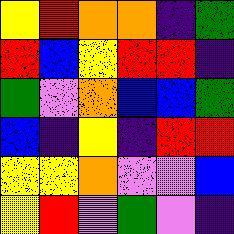[["yellow", "red", "orange", "orange", "indigo", "green"], ["red", "blue", "yellow", "red", "red", "indigo"], ["green", "violet", "orange", "blue", "blue", "green"], ["blue", "indigo", "yellow", "indigo", "red", "red"], ["yellow", "yellow", "orange", "violet", "violet", "blue"], ["yellow", "red", "violet", "green", "violet", "indigo"]]